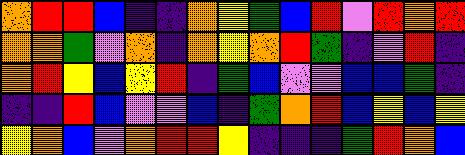[["orange", "red", "red", "blue", "indigo", "indigo", "orange", "yellow", "green", "blue", "red", "violet", "red", "orange", "red"], ["orange", "orange", "green", "violet", "orange", "indigo", "orange", "yellow", "orange", "red", "green", "indigo", "violet", "red", "indigo"], ["orange", "red", "yellow", "blue", "yellow", "red", "indigo", "green", "blue", "violet", "violet", "blue", "blue", "green", "indigo"], ["indigo", "indigo", "red", "blue", "violet", "violet", "blue", "indigo", "green", "orange", "red", "blue", "yellow", "blue", "yellow"], ["yellow", "orange", "blue", "violet", "orange", "red", "red", "yellow", "indigo", "indigo", "indigo", "green", "red", "orange", "blue"]]